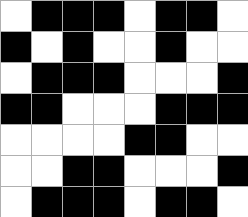[["white", "black", "black", "black", "white", "black", "black", "white"], ["black", "white", "black", "white", "white", "black", "white", "white"], ["white", "black", "black", "black", "white", "white", "white", "black"], ["black", "black", "white", "white", "white", "black", "black", "black"], ["white", "white", "white", "white", "black", "black", "white", "white"], ["white", "white", "black", "black", "white", "white", "white", "black"], ["white", "black", "black", "black", "white", "black", "black", "white"]]